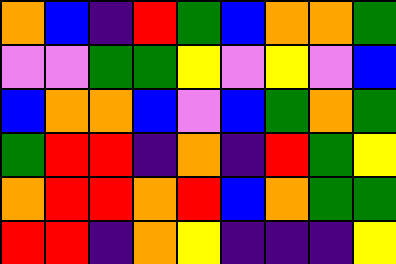[["orange", "blue", "indigo", "red", "green", "blue", "orange", "orange", "green"], ["violet", "violet", "green", "green", "yellow", "violet", "yellow", "violet", "blue"], ["blue", "orange", "orange", "blue", "violet", "blue", "green", "orange", "green"], ["green", "red", "red", "indigo", "orange", "indigo", "red", "green", "yellow"], ["orange", "red", "red", "orange", "red", "blue", "orange", "green", "green"], ["red", "red", "indigo", "orange", "yellow", "indigo", "indigo", "indigo", "yellow"]]